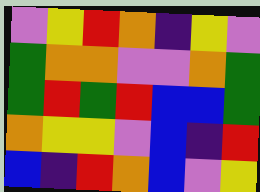[["violet", "yellow", "red", "orange", "indigo", "yellow", "violet"], ["green", "orange", "orange", "violet", "violet", "orange", "green"], ["green", "red", "green", "red", "blue", "blue", "green"], ["orange", "yellow", "yellow", "violet", "blue", "indigo", "red"], ["blue", "indigo", "red", "orange", "blue", "violet", "yellow"]]